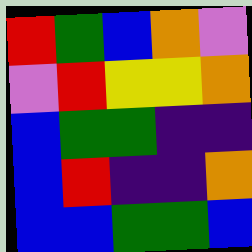[["red", "green", "blue", "orange", "violet"], ["violet", "red", "yellow", "yellow", "orange"], ["blue", "green", "green", "indigo", "indigo"], ["blue", "red", "indigo", "indigo", "orange"], ["blue", "blue", "green", "green", "blue"]]